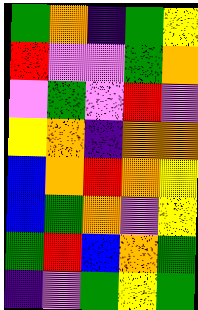[["green", "orange", "indigo", "green", "yellow"], ["red", "violet", "violet", "green", "orange"], ["violet", "green", "violet", "red", "violet"], ["yellow", "orange", "indigo", "orange", "orange"], ["blue", "orange", "red", "orange", "yellow"], ["blue", "green", "orange", "violet", "yellow"], ["green", "red", "blue", "orange", "green"], ["indigo", "violet", "green", "yellow", "green"]]